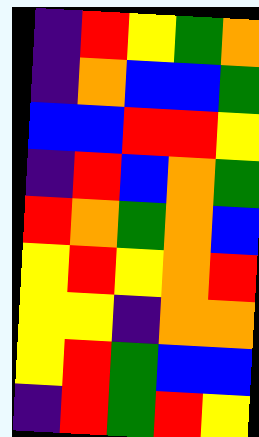[["indigo", "red", "yellow", "green", "orange"], ["indigo", "orange", "blue", "blue", "green"], ["blue", "blue", "red", "red", "yellow"], ["indigo", "red", "blue", "orange", "green"], ["red", "orange", "green", "orange", "blue"], ["yellow", "red", "yellow", "orange", "red"], ["yellow", "yellow", "indigo", "orange", "orange"], ["yellow", "red", "green", "blue", "blue"], ["indigo", "red", "green", "red", "yellow"]]